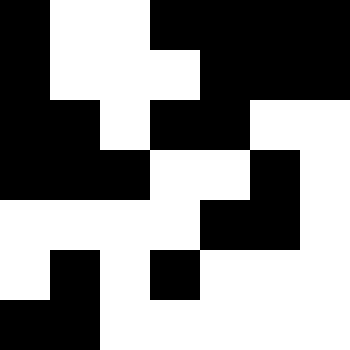[["black", "white", "white", "black", "black", "black", "black"], ["black", "white", "white", "white", "black", "black", "black"], ["black", "black", "white", "black", "black", "white", "white"], ["black", "black", "black", "white", "white", "black", "white"], ["white", "white", "white", "white", "black", "black", "white"], ["white", "black", "white", "black", "white", "white", "white"], ["black", "black", "white", "white", "white", "white", "white"]]